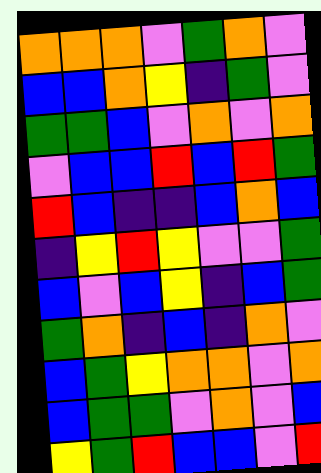[["orange", "orange", "orange", "violet", "green", "orange", "violet"], ["blue", "blue", "orange", "yellow", "indigo", "green", "violet"], ["green", "green", "blue", "violet", "orange", "violet", "orange"], ["violet", "blue", "blue", "red", "blue", "red", "green"], ["red", "blue", "indigo", "indigo", "blue", "orange", "blue"], ["indigo", "yellow", "red", "yellow", "violet", "violet", "green"], ["blue", "violet", "blue", "yellow", "indigo", "blue", "green"], ["green", "orange", "indigo", "blue", "indigo", "orange", "violet"], ["blue", "green", "yellow", "orange", "orange", "violet", "orange"], ["blue", "green", "green", "violet", "orange", "violet", "blue"], ["yellow", "green", "red", "blue", "blue", "violet", "red"]]